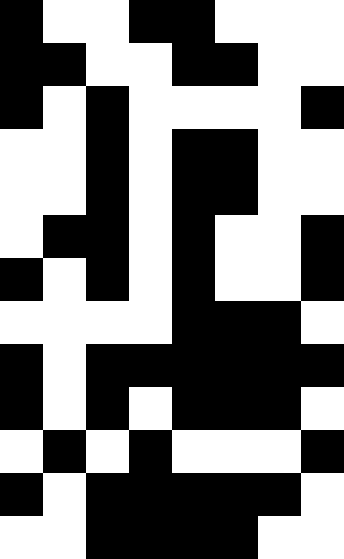[["black", "white", "white", "black", "black", "white", "white", "white"], ["black", "black", "white", "white", "black", "black", "white", "white"], ["black", "white", "black", "white", "white", "white", "white", "black"], ["white", "white", "black", "white", "black", "black", "white", "white"], ["white", "white", "black", "white", "black", "black", "white", "white"], ["white", "black", "black", "white", "black", "white", "white", "black"], ["black", "white", "black", "white", "black", "white", "white", "black"], ["white", "white", "white", "white", "black", "black", "black", "white"], ["black", "white", "black", "black", "black", "black", "black", "black"], ["black", "white", "black", "white", "black", "black", "black", "white"], ["white", "black", "white", "black", "white", "white", "white", "black"], ["black", "white", "black", "black", "black", "black", "black", "white"], ["white", "white", "black", "black", "black", "black", "white", "white"]]